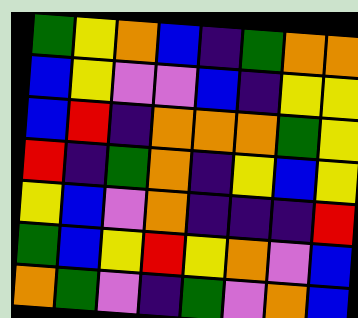[["green", "yellow", "orange", "blue", "indigo", "green", "orange", "orange"], ["blue", "yellow", "violet", "violet", "blue", "indigo", "yellow", "yellow"], ["blue", "red", "indigo", "orange", "orange", "orange", "green", "yellow"], ["red", "indigo", "green", "orange", "indigo", "yellow", "blue", "yellow"], ["yellow", "blue", "violet", "orange", "indigo", "indigo", "indigo", "red"], ["green", "blue", "yellow", "red", "yellow", "orange", "violet", "blue"], ["orange", "green", "violet", "indigo", "green", "violet", "orange", "blue"]]